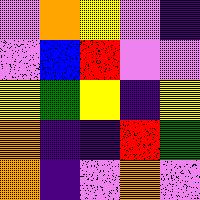[["violet", "orange", "yellow", "violet", "indigo"], ["violet", "blue", "red", "violet", "violet"], ["yellow", "green", "yellow", "indigo", "yellow"], ["orange", "indigo", "indigo", "red", "green"], ["orange", "indigo", "violet", "orange", "violet"]]